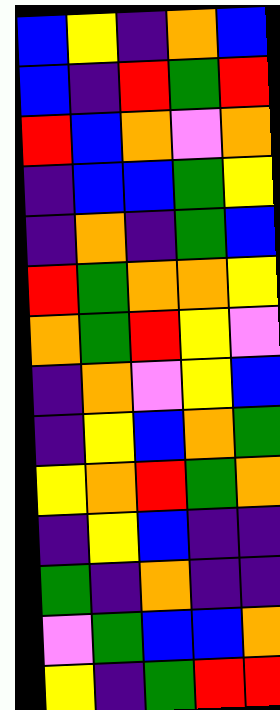[["blue", "yellow", "indigo", "orange", "blue"], ["blue", "indigo", "red", "green", "red"], ["red", "blue", "orange", "violet", "orange"], ["indigo", "blue", "blue", "green", "yellow"], ["indigo", "orange", "indigo", "green", "blue"], ["red", "green", "orange", "orange", "yellow"], ["orange", "green", "red", "yellow", "violet"], ["indigo", "orange", "violet", "yellow", "blue"], ["indigo", "yellow", "blue", "orange", "green"], ["yellow", "orange", "red", "green", "orange"], ["indigo", "yellow", "blue", "indigo", "indigo"], ["green", "indigo", "orange", "indigo", "indigo"], ["violet", "green", "blue", "blue", "orange"], ["yellow", "indigo", "green", "red", "red"]]